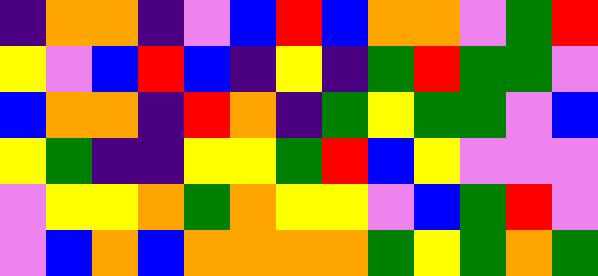[["indigo", "orange", "orange", "indigo", "violet", "blue", "red", "blue", "orange", "orange", "violet", "green", "red"], ["yellow", "violet", "blue", "red", "blue", "indigo", "yellow", "indigo", "green", "red", "green", "green", "violet"], ["blue", "orange", "orange", "indigo", "red", "orange", "indigo", "green", "yellow", "green", "green", "violet", "blue"], ["yellow", "green", "indigo", "indigo", "yellow", "yellow", "green", "red", "blue", "yellow", "violet", "violet", "violet"], ["violet", "yellow", "yellow", "orange", "green", "orange", "yellow", "yellow", "violet", "blue", "green", "red", "violet"], ["violet", "blue", "orange", "blue", "orange", "orange", "orange", "orange", "green", "yellow", "green", "orange", "green"]]